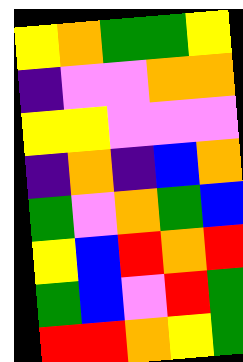[["yellow", "orange", "green", "green", "yellow"], ["indigo", "violet", "violet", "orange", "orange"], ["yellow", "yellow", "violet", "violet", "violet"], ["indigo", "orange", "indigo", "blue", "orange"], ["green", "violet", "orange", "green", "blue"], ["yellow", "blue", "red", "orange", "red"], ["green", "blue", "violet", "red", "green"], ["red", "red", "orange", "yellow", "green"]]